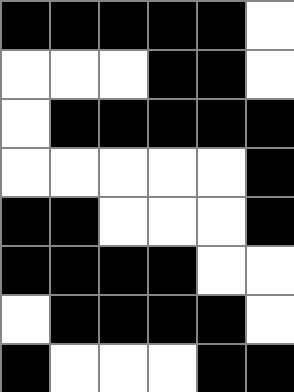[["black", "black", "black", "black", "black", "white"], ["white", "white", "white", "black", "black", "white"], ["white", "black", "black", "black", "black", "black"], ["white", "white", "white", "white", "white", "black"], ["black", "black", "white", "white", "white", "black"], ["black", "black", "black", "black", "white", "white"], ["white", "black", "black", "black", "black", "white"], ["black", "white", "white", "white", "black", "black"]]